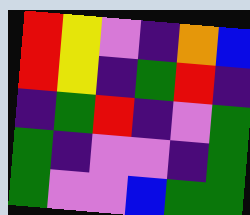[["red", "yellow", "violet", "indigo", "orange", "blue"], ["red", "yellow", "indigo", "green", "red", "indigo"], ["indigo", "green", "red", "indigo", "violet", "green"], ["green", "indigo", "violet", "violet", "indigo", "green"], ["green", "violet", "violet", "blue", "green", "green"]]